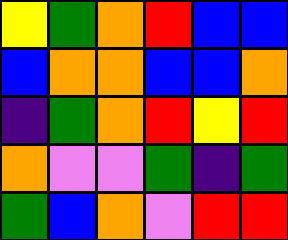[["yellow", "green", "orange", "red", "blue", "blue"], ["blue", "orange", "orange", "blue", "blue", "orange"], ["indigo", "green", "orange", "red", "yellow", "red"], ["orange", "violet", "violet", "green", "indigo", "green"], ["green", "blue", "orange", "violet", "red", "red"]]